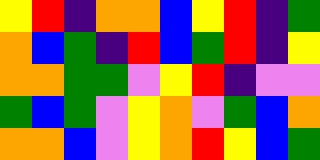[["yellow", "red", "indigo", "orange", "orange", "blue", "yellow", "red", "indigo", "green"], ["orange", "blue", "green", "indigo", "red", "blue", "green", "red", "indigo", "yellow"], ["orange", "orange", "green", "green", "violet", "yellow", "red", "indigo", "violet", "violet"], ["green", "blue", "green", "violet", "yellow", "orange", "violet", "green", "blue", "orange"], ["orange", "orange", "blue", "violet", "yellow", "orange", "red", "yellow", "blue", "green"]]